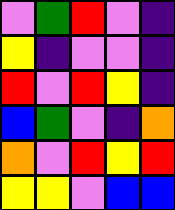[["violet", "green", "red", "violet", "indigo"], ["yellow", "indigo", "violet", "violet", "indigo"], ["red", "violet", "red", "yellow", "indigo"], ["blue", "green", "violet", "indigo", "orange"], ["orange", "violet", "red", "yellow", "red"], ["yellow", "yellow", "violet", "blue", "blue"]]